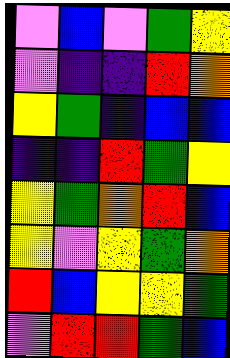[["violet", "blue", "violet", "green", "yellow"], ["violet", "indigo", "indigo", "red", "orange"], ["yellow", "green", "indigo", "blue", "blue"], ["indigo", "indigo", "red", "green", "yellow"], ["yellow", "green", "orange", "red", "blue"], ["yellow", "violet", "yellow", "green", "orange"], ["red", "blue", "yellow", "yellow", "green"], ["violet", "red", "red", "green", "blue"]]